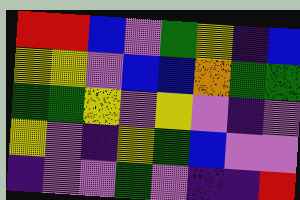[["red", "red", "blue", "violet", "green", "yellow", "indigo", "blue"], ["yellow", "yellow", "violet", "blue", "blue", "orange", "green", "green"], ["green", "green", "yellow", "violet", "yellow", "violet", "indigo", "violet"], ["yellow", "violet", "indigo", "yellow", "green", "blue", "violet", "violet"], ["indigo", "violet", "violet", "green", "violet", "indigo", "indigo", "red"]]